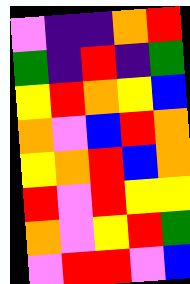[["violet", "indigo", "indigo", "orange", "red"], ["green", "indigo", "red", "indigo", "green"], ["yellow", "red", "orange", "yellow", "blue"], ["orange", "violet", "blue", "red", "orange"], ["yellow", "orange", "red", "blue", "orange"], ["red", "violet", "red", "yellow", "yellow"], ["orange", "violet", "yellow", "red", "green"], ["violet", "red", "red", "violet", "blue"]]